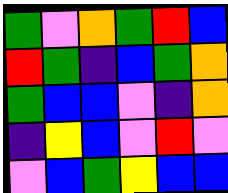[["green", "violet", "orange", "green", "red", "blue"], ["red", "green", "indigo", "blue", "green", "orange"], ["green", "blue", "blue", "violet", "indigo", "orange"], ["indigo", "yellow", "blue", "violet", "red", "violet"], ["violet", "blue", "green", "yellow", "blue", "blue"]]